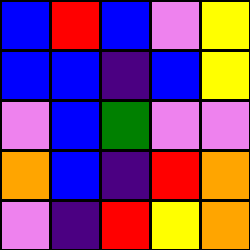[["blue", "red", "blue", "violet", "yellow"], ["blue", "blue", "indigo", "blue", "yellow"], ["violet", "blue", "green", "violet", "violet"], ["orange", "blue", "indigo", "red", "orange"], ["violet", "indigo", "red", "yellow", "orange"]]